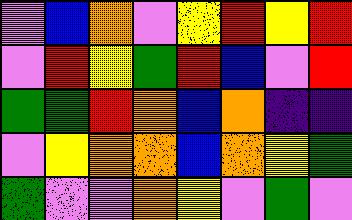[["violet", "blue", "orange", "violet", "yellow", "red", "yellow", "red"], ["violet", "red", "yellow", "green", "red", "blue", "violet", "red"], ["green", "green", "red", "orange", "blue", "orange", "indigo", "indigo"], ["violet", "yellow", "orange", "orange", "blue", "orange", "yellow", "green"], ["green", "violet", "violet", "orange", "yellow", "violet", "green", "violet"]]